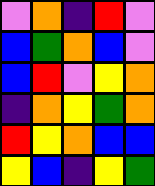[["violet", "orange", "indigo", "red", "violet"], ["blue", "green", "orange", "blue", "violet"], ["blue", "red", "violet", "yellow", "orange"], ["indigo", "orange", "yellow", "green", "orange"], ["red", "yellow", "orange", "blue", "blue"], ["yellow", "blue", "indigo", "yellow", "green"]]